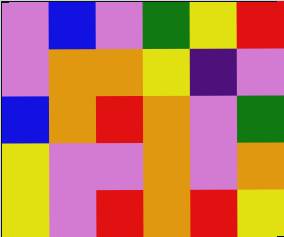[["violet", "blue", "violet", "green", "yellow", "red"], ["violet", "orange", "orange", "yellow", "indigo", "violet"], ["blue", "orange", "red", "orange", "violet", "green"], ["yellow", "violet", "violet", "orange", "violet", "orange"], ["yellow", "violet", "red", "orange", "red", "yellow"]]